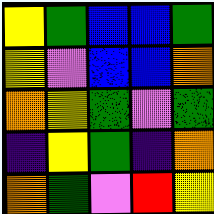[["yellow", "green", "blue", "blue", "green"], ["yellow", "violet", "blue", "blue", "orange"], ["orange", "yellow", "green", "violet", "green"], ["indigo", "yellow", "green", "indigo", "orange"], ["orange", "green", "violet", "red", "yellow"]]